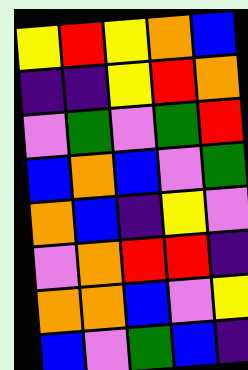[["yellow", "red", "yellow", "orange", "blue"], ["indigo", "indigo", "yellow", "red", "orange"], ["violet", "green", "violet", "green", "red"], ["blue", "orange", "blue", "violet", "green"], ["orange", "blue", "indigo", "yellow", "violet"], ["violet", "orange", "red", "red", "indigo"], ["orange", "orange", "blue", "violet", "yellow"], ["blue", "violet", "green", "blue", "indigo"]]